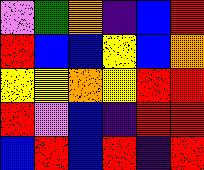[["violet", "green", "orange", "indigo", "blue", "red"], ["red", "blue", "blue", "yellow", "blue", "orange"], ["yellow", "yellow", "orange", "yellow", "red", "red"], ["red", "violet", "blue", "indigo", "red", "red"], ["blue", "red", "blue", "red", "indigo", "red"]]